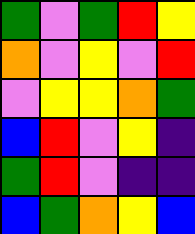[["green", "violet", "green", "red", "yellow"], ["orange", "violet", "yellow", "violet", "red"], ["violet", "yellow", "yellow", "orange", "green"], ["blue", "red", "violet", "yellow", "indigo"], ["green", "red", "violet", "indigo", "indigo"], ["blue", "green", "orange", "yellow", "blue"]]